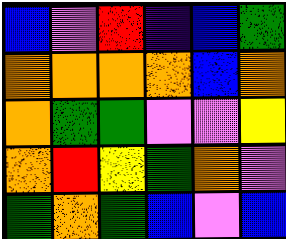[["blue", "violet", "red", "indigo", "blue", "green"], ["orange", "orange", "orange", "orange", "blue", "orange"], ["orange", "green", "green", "violet", "violet", "yellow"], ["orange", "red", "yellow", "green", "orange", "violet"], ["green", "orange", "green", "blue", "violet", "blue"]]